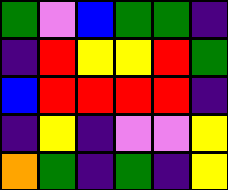[["green", "violet", "blue", "green", "green", "indigo"], ["indigo", "red", "yellow", "yellow", "red", "green"], ["blue", "red", "red", "red", "red", "indigo"], ["indigo", "yellow", "indigo", "violet", "violet", "yellow"], ["orange", "green", "indigo", "green", "indigo", "yellow"]]